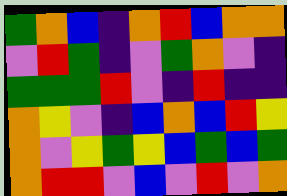[["green", "orange", "blue", "indigo", "orange", "red", "blue", "orange", "orange"], ["violet", "red", "green", "indigo", "violet", "green", "orange", "violet", "indigo"], ["green", "green", "green", "red", "violet", "indigo", "red", "indigo", "indigo"], ["orange", "yellow", "violet", "indigo", "blue", "orange", "blue", "red", "yellow"], ["orange", "violet", "yellow", "green", "yellow", "blue", "green", "blue", "green"], ["orange", "red", "red", "violet", "blue", "violet", "red", "violet", "orange"]]